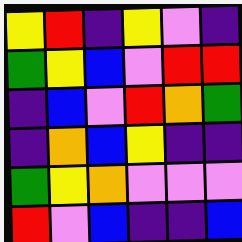[["yellow", "red", "indigo", "yellow", "violet", "indigo"], ["green", "yellow", "blue", "violet", "red", "red"], ["indigo", "blue", "violet", "red", "orange", "green"], ["indigo", "orange", "blue", "yellow", "indigo", "indigo"], ["green", "yellow", "orange", "violet", "violet", "violet"], ["red", "violet", "blue", "indigo", "indigo", "blue"]]